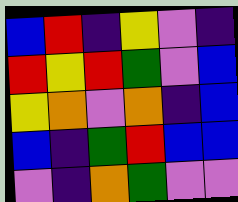[["blue", "red", "indigo", "yellow", "violet", "indigo"], ["red", "yellow", "red", "green", "violet", "blue"], ["yellow", "orange", "violet", "orange", "indigo", "blue"], ["blue", "indigo", "green", "red", "blue", "blue"], ["violet", "indigo", "orange", "green", "violet", "violet"]]